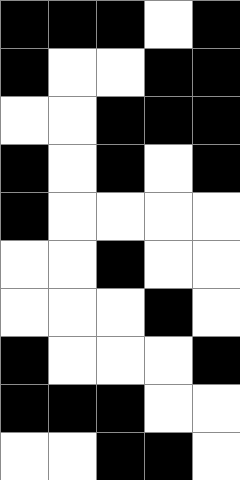[["black", "black", "black", "white", "black"], ["black", "white", "white", "black", "black"], ["white", "white", "black", "black", "black"], ["black", "white", "black", "white", "black"], ["black", "white", "white", "white", "white"], ["white", "white", "black", "white", "white"], ["white", "white", "white", "black", "white"], ["black", "white", "white", "white", "black"], ["black", "black", "black", "white", "white"], ["white", "white", "black", "black", "white"]]